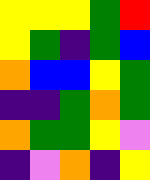[["yellow", "yellow", "yellow", "green", "red"], ["yellow", "green", "indigo", "green", "blue"], ["orange", "blue", "blue", "yellow", "green"], ["indigo", "indigo", "green", "orange", "green"], ["orange", "green", "green", "yellow", "violet"], ["indigo", "violet", "orange", "indigo", "yellow"]]